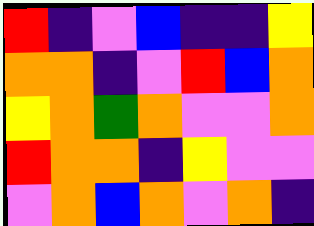[["red", "indigo", "violet", "blue", "indigo", "indigo", "yellow"], ["orange", "orange", "indigo", "violet", "red", "blue", "orange"], ["yellow", "orange", "green", "orange", "violet", "violet", "orange"], ["red", "orange", "orange", "indigo", "yellow", "violet", "violet"], ["violet", "orange", "blue", "orange", "violet", "orange", "indigo"]]